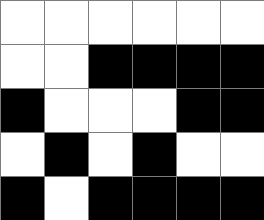[["white", "white", "white", "white", "white", "white"], ["white", "white", "black", "black", "black", "black"], ["black", "white", "white", "white", "black", "black"], ["white", "black", "white", "black", "white", "white"], ["black", "white", "black", "black", "black", "black"]]